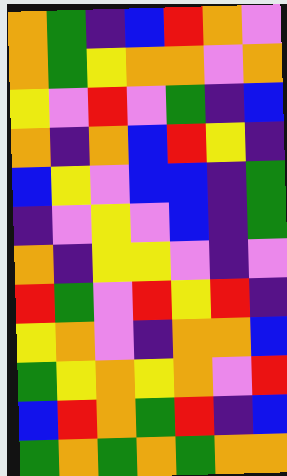[["orange", "green", "indigo", "blue", "red", "orange", "violet"], ["orange", "green", "yellow", "orange", "orange", "violet", "orange"], ["yellow", "violet", "red", "violet", "green", "indigo", "blue"], ["orange", "indigo", "orange", "blue", "red", "yellow", "indigo"], ["blue", "yellow", "violet", "blue", "blue", "indigo", "green"], ["indigo", "violet", "yellow", "violet", "blue", "indigo", "green"], ["orange", "indigo", "yellow", "yellow", "violet", "indigo", "violet"], ["red", "green", "violet", "red", "yellow", "red", "indigo"], ["yellow", "orange", "violet", "indigo", "orange", "orange", "blue"], ["green", "yellow", "orange", "yellow", "orange", "violet", "red"], ["blue", "red", "orange", "green", "red", "indigo", "blue"], ["green", "orange", "green", "orange", "green", "orange", "orange"]]